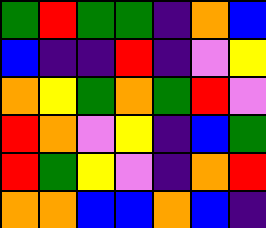[["green", "red", "green", "green", "indigo", "orange", "blue"], ["blue", "indigo", "indigo", "red", "indigo", "violet", "yellow"], ["orange", "yellow", "green", "orange", "green", "red", "violet"], ["red", "orange", "violet", "yellow", "indigo", "blue", "green"], ["red", "green", "yellow", "violet", "indigo", "orange", "red"], ["orange", "orange", "blue", "blue", "orange", "blue", "indigo"]]